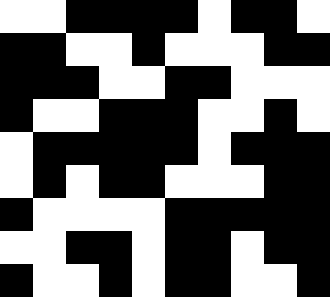[["white", "white", "black", "black", "black", "black", "white", "black", "black", "white"], ["black", "black", "white", "white", "black", "white", "white", "white", "black", "black"], ["black", "black", "black", "white", "white", "black", "black", "white", "white", "white"], ["black", "white", "white", "black", "black", "black", "white", "white", "black", "white"], ["white", "black", "black", "black", "black", "black", "white", "black", "black", "black"], ["white", "black", "white", "black", "black", "white", "white", "white", "black", "black"], ["black", "white", "white", "white", "white", "black", "black", "black", "black", "black"], ["white", "white", "black", "black", "white", "black", "black", "white", "black", "black"], ["black", "white", "white", "black", "white", "black", "black", "white", "white", "black"]]